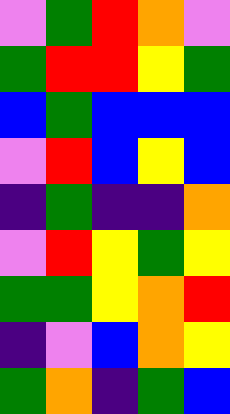[["violet", "green", "red", "orange", "violet"], ["green", "red", "red", "yellow", "green"], ["blue", "green", "blue", "blue", "blue"], ["violet", "red", "blue", "yellow", "blue"], ["indigo", "green", "indigo", "indigo", "orange"], ["violet", "red", "yellow", "green", "yellow"], ["green", "green", "yellow", "orange", "red"], ["indigo", "violet", "blue", "orange", "yellow"], ["green", "orange", "indigo", "green", "blue"]]